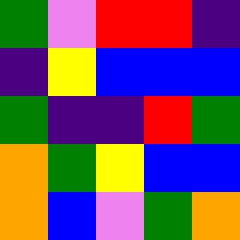[["green", "violet", "red", "red", "indigo"], ["indigo", "yellow", "blue", "blue", "blue"], ["green", "indigo", "indigo", "red", "green"], ["orange", "green", "yellow", "blue", "blue"], ["orange", "blue", "violet", "green", "orange"]]